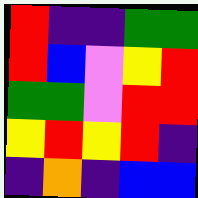[["red", "indigo", "indigo", "green", "green"], ["red", "blue", "violet", "yellow", "red"], ["green", "green", "violet", "red", "red"], ["yellow", "red", "yellow", "red", "indigo"], ["indigo", "orange", "indigo", "blue", "blue"]]